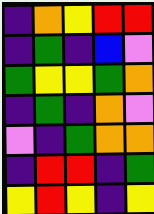[["indigo", "orange", "yellow", "red", "red"], ["indigo", "green", "indigo", "blue", "violet"], ["green", "yellow", "yellow", "green", "orange"], ["indigo", "green", "indigo", "orange", "violet"], ["violet", "indigo", "green", "orange", "orange"], ["indigo", "red", "red", "indigo", "green"], ["yellow", "red", "yellow", "indigo", "yellow"]]